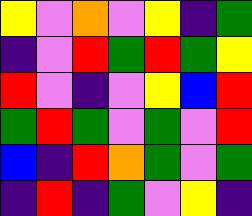[["yellow", "violet", "orange", "violet", "yellow", "indigo", "green"], ["indigo", "violet", "red", "green", "red", "green", "yellow"], ["red", "violet", "indigo", "violet", "yellow", "blue", "red"], ["green", "red", "green", "violet", "green", "violet", "red"], ["blue", "indigo", "red", "orange", "green", "violet", "green"], ["indigo", "red", "indigo", "green", "violet", "yellow", "indigo"]]